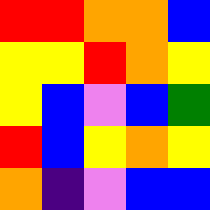[["red", "red", "orange", "orange", "blue"], ["yellow", "yellow", "red", "orange", "yellow"], ["yellow", "blue", "violet", "blue", "green"], ["red", "blue", "yellow", "orange", "yellow"], ["orange", "indigo", "violet", "blue", "blue"]]